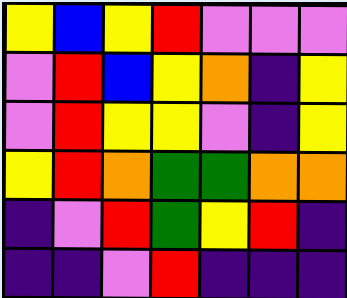[["yellow", "blue", "yellow", "red", "violet", "violet", "violet"], ["violet", "red", "blue", "yellow", "orange", "indigo", "yellow"], ["violet", "red", "yellow", "yellow", "violet", "indigo", "yellow"], ["yellow", "red", "orange", "green", "green", "orange", "orange"], ["indigo", "violet", "red", "green", "yellow", "red", "indigo"], ["indigo", "indigo", "violet", "red", "indigo", "indigo", "indigo"]]